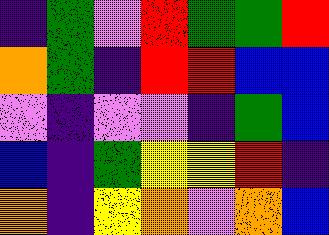[["indigo", "green", "violet", "red", "green", "green", "red"], ["orange", "green", "indigo", "red", "red", "blue", "blue"], ["violet", "indigo", "violet", "violet", "indigo", "green", "blue"], ["blue", "indigo", "green", "yellow", "yellow", "red", "indigo"], ["orange", "indigo", "yellow", "orange", "violet", "orange", "blue"]]